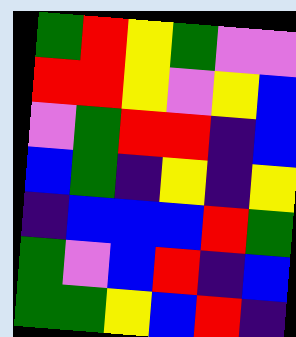[["green", "red", "yellow", "green", "violet", "violet"], ["red", "red", "yellow", "violet", "yellow", "blue"], ["violet", "green", "red", "red", "indigo", "blue"], ["blue", "green", "indigo", "yellow", "indigo", "yellow"], ["indigo", "blue", "blue", "blue", "red", "green"], ["green", "violet", "blue", "red", "indigo", "blue"], ["green", "green", "yellow", "blue", "red", "indigo"]]